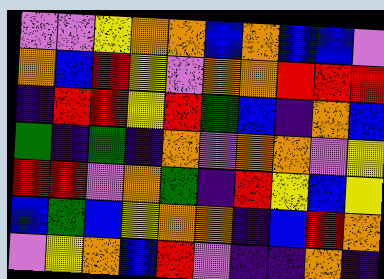[["violet", "violet", "yellow", "orange", "orange", "blue", "orange", "blue", "blue", "violet"], ["orange", "blue", "red", "yellow", "violet", "orange", "orange", "red", "red", "red"], ["indigo", "red", "red", "yellow", "red", "green", "blue", "indigo", "orange", "blue"], ["green", "indigo", "green", "indigo", "orange", "violet", "orange", "orange", "violet", "yellow"], ["red", "red", "violet", "orange", "green", "indigo", "red", "yellow", "blue", "yellow"], ["blue", "green", "blue", "yellow", "orange", "orange", "indigo", "blue", "red", "orange"], ["violet", "yellow", "orange", "blue", "red", "violet", "indigo", "indigo", "orange", "indigo"]]